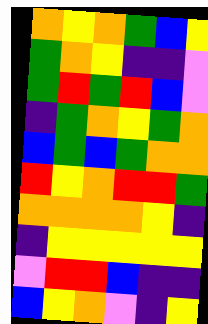[["orange", "yellow", "orange", "green", "blue", "yellow"], ["green", "orange", "yellow", "indigo", "indigo", "violet"], ["green", "red", "green", "red", "blue", "violet"], ["indigo", "green", "orange", "yellow", "green", "orange"], ["blue", "green", "blue", "green", "orange", "orange"], ["red", "yellow", "orange", "red", "red", "green"], ["orange", "orange", "orange", "orange", "yellow", "indigo"], ["indigo", "yellow", "yellow", "yellow", "yellow", "yellow"], ["violet", "red", "red", "blue", "indigo", "indigo"], ["blue", "yellow", "orange", "violet", "indigo", "yellow"]]